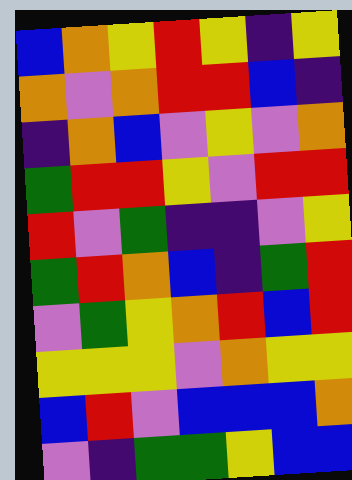[["blue", "orange", "yellow", "red", "yellow", "indigo", "yellow"], ["orange", "violet", "orange", "red", "red", "blue", "indigo"], ["indigo", "orange", "blue", "violet", "yellow", "violet", "orange"], ["green", "red", "red", "yellow", "violet", "red", "red"], ["red", "violet", "green", "indigo", "indigo", "violet", "yellow"], ["green", "red", "orange", "blue", "indigo", "green", "red"], ["violet", "green", "yellow", "orange", "red", "blue", "red"], ["yellow", "yellow", "yellow", "violet", "orange", "yellow", "yellow"], ["blue", "red", "violet", "blue", "blue", "blue", "orange"], ["violet", "indigo", "green", "green", "yellow", "blue", "blue"]]